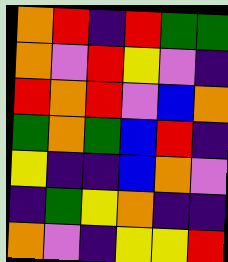[["orange", "red", "indigo", "red", "green", "green"], ["orange", "violet", "red", "yellow", "violet", "indigo"], ["red", "orange", "red", "violet", "blue", "orange"], ["green", "orange", "green", "blue", "red", "indigo"], ["yellow", "indigo", "indigo", "blue", "orange", "violet"], ["indigo", "green", "yellow", "orange", "indigo", "indigo"], ["orange", "violet", "indigo", "yellow", "yellow", "red"]]